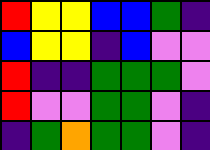[["red", "yellow", "yellow", "blue", "blue", "green", "indigo"], ["blue", "yellow", "yellow", "indigo", "blue", "violet", "violet"], ["red", "indigo", "indigo", "green", "green", "green", "violet"], ["red", "violet", "violet", "green", "green", "violet", "indigo"], ["indigo", "green", "orange", "green", "green", "violet", "indigo"]]